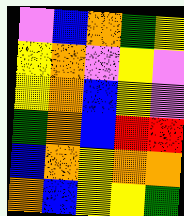[["violet", "blue", "orange", "green", "yellow"], ["yellow", "orange", "violet", "yellow", "violet"], ["yellow", "orange", "blue", "yellow", "violet"], ["green", "orange", "blue", "red", "red"], ["blue", "orange", "yellow", "orange", "orange"], ["orange", "blue", "yellow", "yellow", "green"]]